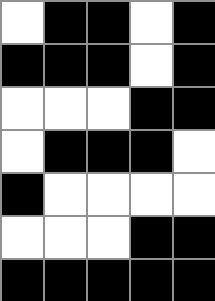[["white", "black", "black", "white", "black"], ["black", "black", "black", "white", "black"], ["white", "white", "white", "black", "black"], ["white", "black", "black", "black", "white"], ["black", "white", "white", "white", "white"], ["white", "white", "white", "black", "black"], ["black", "black", "black", "black", "black"]]